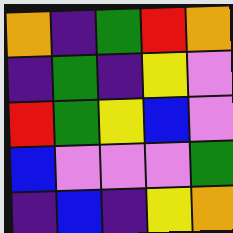[["orange", "indigo", "green", "red", "orange"], ["indigo", "green", "indigo", "yellow", "violet"], ["red", "green", "yellow", "blue", "violet"], ["blue", "violet", "violet", "violet", "green"], ["indigo", "blue", "indigo", "yellow", "orange"]]